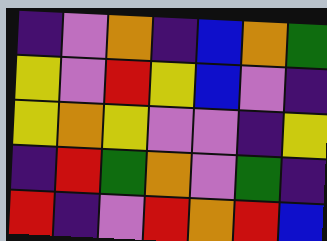[["indigo", "violet", "orange", "indigo", "blue", "orange", "green"], ["yellow", "violet", "red", "yellow", "blue", "violet", "indigo"], ["yellow", "orange", "yellow", "violet", "violet", "indigo", "yellow"], ["indigo", "red", "green", "orange", "violet", "green", "indigo"], ["red", "indigo", "violet", "red", "orange", "red", "blue"]]